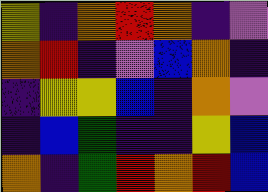[["yellow", "indigo", "orange", "red", "orange", "indigo", "violet"], ["orange", "red", "indigo", "violet", "blue", "orange", "indigo"], ["indigo", "yellow", "yellow", "blue", "indigo", "orange", "violet"], ["indigo", "blue", "green", "indigo", "indigo", "yellow", "blue"], ["orange", "indigo", "green", "red", "orange", "red", "blue"]]